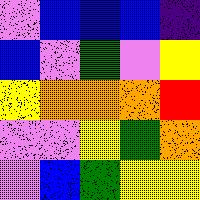[["violet", "blue", "blue", "blue", "indigo"], ["blue", "violet", "green", "violet", "yellow"], ["yellow", "orange", "orange", "orange", "red"], ["violet", "violet", "yellow", "green", "orange"], ["violet", "blue", "green", "yellow", "yellow"]]